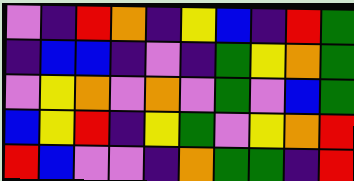[["violet", "indigo", "red", "orange", "indigo", "yellow", "blue", "indigo", "red", "green"], ["indigo", "blue", "blue", "indigo", "violet", "indigo", "green", "yellow", "orange", "green"], ["violet", "yellow", "orange", "violet", "orange", "violet", "green", "violet", "blue", "green"], ["blue", "yellow", "red", "indigo", "yellow", "green", "violet", "yellow", "orange", "red"], ["red", "blue", "violet", "violet", "indigo", "orange", "green", "green", "indigo", "red"]]